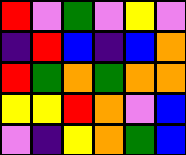[["red", "violet", "green", "violet", "yellow", "violet"], ["indigo", "red", "blue", "indigo", "blue", "orange"], ["red", "green", "orange", "green", "orange", "orange"], ["yellow", "yellow", "red", "orange", "violet", "blue"], ["violet", "indigo", "yellow", "orange", "green", "blue"]]